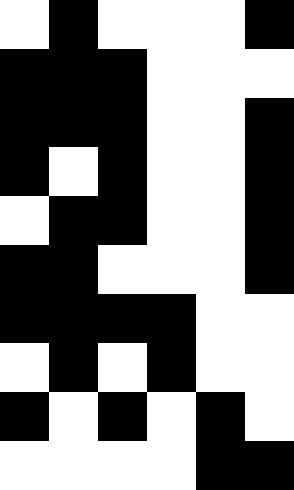[["white", "black", "white", "white", "white", "black"], ["black", "black", "black", "white", "white", "white"], ["black", "black", "black", "white", "white", "black"], ["black", "white", "black", "white", "white", "black"], ["white", "black", "black", "white", "white", "black"], ["black", "black", "white", "white", "white", "black"], ["black", "black", "black", "black", "white", "white"], ["white", "black", "white", "black", "white", "white"], ["black", "white", "black", "white", "black", "white"], ["white", "white", "white", "white", "black", "black"]]